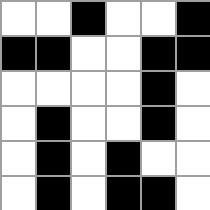[["white", "white", "black", "white", "white", "black"], ["black", "black", "white", "white", "black", "black"], ["white", "white", "white", "white", "black", "white"], ["white", "black", "white", "white", "black", "white"], ["white", "black", "white", "black", "white", "white"], ["white", "black", "white", "black", "black", "white"]]